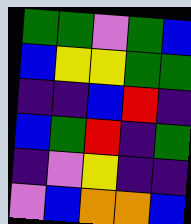[["green", "green", "violet", "green", "blue"], ["blue", "yellow", "yellow", "green", "green"], ["indigo", "indigo", "blue", "red", "indigo"], ["blue", "green", "red", "indigo", "green"], ["indigo", "violet", "yellow", "indigo", "indigo"], ["violet", "blue", "orange", "orange", "blue"]]